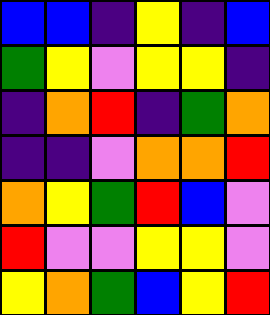[["blue", "blue", "indigo", "yellow", "indigo", "blue"], ["green", "yellow", "violet", "yellow", "yellow", "indigo"], ["indigo", "orange", "red", "indigo", "green", "orange"], ["indigo", "indigo", "violet", "orange", "orange", "red"], ["orange", "yellow", "green", "red", "blue", "violet"], ["red", "violet", "violet", "yellow", "yellow", "violet"], ["yellow", "orange", "green", "blue", "yellow", "red"]]